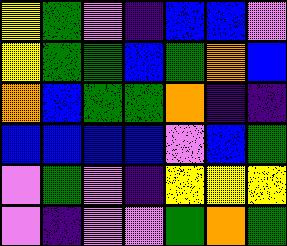[["yellow", "green", "violet", "indigo", "blue", "blue", "violet"], ["yellow", "green", "green", "blue", "green", "orange", "blue"], ["orange", "blue", "green", "green", "orange", "indigo", "indigo"], ["blue", "blue", "blue", "blue", "violet", "blue", "green"], ["violet", "green", "violet", "indigo", "yellow", "yellow", "yellow"], ["violet", "indigo", "violet", "violet", "green", "orange", "green"]]